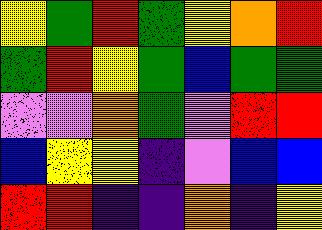[["yellow", "green", "red", "green", "yellow", "orange", "red"], ["green", "red", "yellow", "green", "blue", "green", "green"], ["violet", "violet", "orange", "green", "violet", "red", "red"], ["blue", "yellow", "yellow", "indigo", "violet", "blue", "blue"], ["red", "red", "indigo", "indigo", "orange", "indigo", "yellow"]]